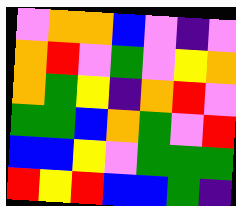[["violet", "orange", "orange", "blue", "violet", "indigo", "violet"], ["orange", "red", "violet", "green", "violet", "yellow", "orange"], ["orange", "green", "yellow", "indigo", "orange", "red", "violet"], ["green", "green", "blue", "orange", "green", "violet", "red"], ["blue", "blue", "yellow", "violet", "green", "green", "green"], ["red", "yellow", "red", "blue", "blue", "green", "indigo"]]